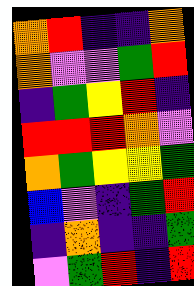[["orange", "red", "indigo", "indigo", "orange"], ["orange", "violet", "violet", "green", "red"], ["indigo", "green", "yellow", "red", "indigo"], ["red", "red", "red", "orange", "violet"], ["orange", "green", "yellow", "yellow", "green"], ["blue", "violet", "indigo", "green", "red"], ["indigo", "orange", "indigo", "indigo", "green"], ["violet", "green", "red", "indigo", "red"]]